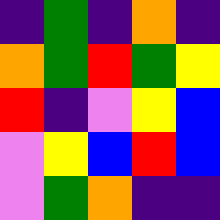[["indigo", "green", "indigo", "orange", "indigo"], ["orange", "green", "red", "green", "yellow"], ["red", "indigo", "violet", "yellow", "blue"], ["violet", "yellow", "blue", "red", "blue"], ["violet", "green", "orange", "indigo", "indigo"]]